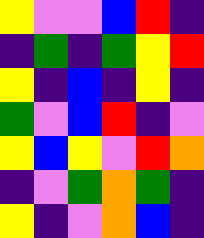[["yellow", "violet", "violet", "blue", "red", "indigo"], ["indigo", "green", "indigo", "green", "yellow", "red"], ["yellow", "indigo", "blue", "indigo", "yellow", "indigo"], ["green", "violet", "blue", "red", "indigo", "violet"], ["yellow", "blue", "yellow", "violet", "red", "orange"], ["indigo", "violet", "green", "orange", "green", "indigo"], ["yellow", "indigo", "violet", "orange", "blue", "indigo"]]